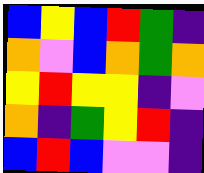[["blue", "yellow", "blue", "red", "green", "indigo"], ["orange", "violet", "blue", "orange", "green", "orange"], ["yellow", "red", "yellow", "yellow", "indigo", "violet"], ["orange", "indigo", "green", "yellow", "red", "indigo"], ["blue", "red", "blue", "violet", "violet", "indigo"]]